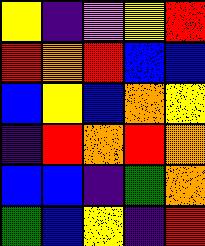[["yellow", "indigo", "violet", "yellow", "red"], ["red", "orange", "red", "blue", "blue"], ["blue", "yellow", "blue", "orange", "yellow"], ["indigo", "red", "orange", "red", "orange"], ["blue", "blue", "indigo", "green", "orange"], ["green", "blue", "yellow", "indigo", "red"]]